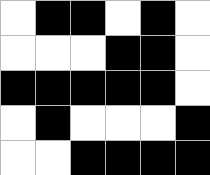[["white", "black", "black", "white", "black", "white"], ["white", "white", "white", "black", "black", "white"], ["black", "black", "black", "black", "black", "white"], ["white", "black", "white", "white", "white", "black"], ["white", "white", "black", "black", "black", "black"]]